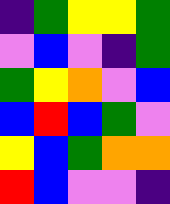[["indigo", "green", "yellow", "yellow", "green"], ["violet", "blue", "violet", "indigo", "green"], ["green", "yellow", "orange", "violet", "blue"], ["blue", "red", "blue", "green", "violet"], ["yellow", "blue", "green", "orange", "orange"], ["red", "blue", "violet", "violet", "indigo"]]